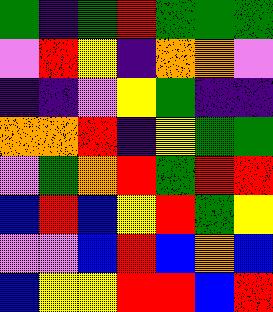[["green", "indigo", "green", "red", "green", "green", "green"], ["violet", "red", "yellow", "indigo", "orange", "orange", "violet"], ["indigo", "indigo", "violet", "yellow", "green", "indigo", "indigo"], ["orange", "orange", "red", "indigo", "yellow", "green", "green"], ["violet", "green", "orange", "red", "green", "red", "red"], ["blue", "red", "blue", "yellow", "red", "green", "yellow"], ["violet", "violet", "blue", "red", "blue", "orange", "blue"], ["blue", "yellow", "yellow", "red", "red", "blue", "red"]]